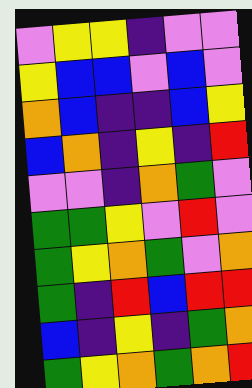[["violet", "yellow", "yellow", "indigo", "violet", "violet"], ["yellow", "blue", "blue", "violet", "blue", "violet"], ["orange", "blue", "indigo", "indigo", "blue", "yellow"], ["blue", "orange", "indigo", "yellow", "indigo", "red"], ["violet", "violet", "indigo", "orange", "green", "violet"], ["green", "green", "yellow", "violet", "red", "violet"], ["green", "yellow", "orange", "green", "violet", "orange"], ["green", "indigo", "red", "blue", "red", "red"], ["blue", "indigo", "yellow", "indigo", "green", "orange"], ["green", "yellow", "orange", "green", "orange", "red"]]